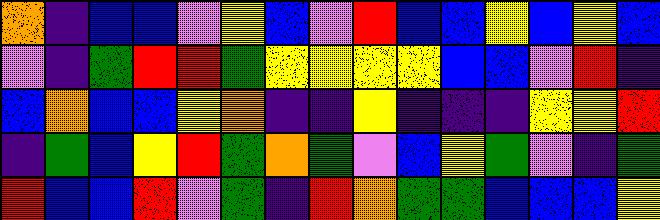[["orange", "indigo", "blue", "blue", "violet", "yellow", "blue", "violet", "red", "blue", "blue", "yellow", "blue", "yellow", "blue"], ["violet", "indigo", "green", "red", "red", "green", "yellow", "yellow", "yellow", "yellow", "blue", "blue", "violet", "red", "indigo"], ["blue", "orange", "blue", "blue", "yellow", "orange", "indigo", "indigo", "yellow", "indigo", "indigo", "indigo", "yellow", "yellow", "red"], ["indigo", "green", "blue", "yellow", "red", "green", "orange", "green", "violet", "blue", "yellow", "green", "violet", "indigo", "green"], ["red", "blue", "blue", "red", "violet", "green", "indigo", "red", "orange", "green", "green", "blue", "blue", "blue", "yellow"]]